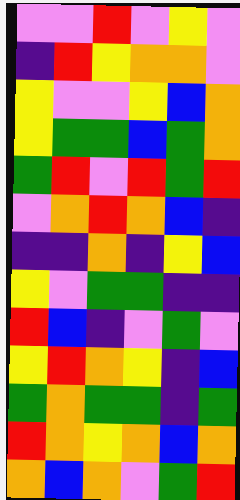[["violet", "violet", "red", "violet", "yellow", "violet"], ["indigo", "red", "yellow", "orange", "orange", "violet"], ["yellow", "violet", "violet", "yellow", "blue", "orange"], ["yellow", "green", "green", "blue", "green", "orange"], ["green", "red", "violet", "red", "green", "red"], ["violet", "orange", "red", "orange", "blue", "indigo"], ["indigo", "indigo", "orange", "indigo", "yellow", "blue"], ["yellow", "violet", "green", "green", "indigo", "indigo"], ["red", "blue", "indigo", "violet", "green", "violet"], ["yellow", "red", "orange", "yellow", "indigo", "blue"], ["green", "orange", "green", "green", "indigo", "green"], ["red", "orange", "yellow", "orange", "blue", "orange"], ["orange", "blue", "orange", "violet", "green", "red"]]